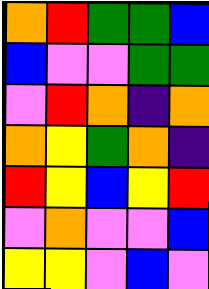[["orange", "red", "green", "green", "blue"], ["blue", "violet", "violet", "green", "green"], ["violet", "red", "orange", "indigo", "orange"], ["orange", "yellow", "green", "orange", "indigo"], ["red", "yellow", "blue", "yellow", "red"], ["violet", "orange", "violet", "violet", "blue"], ["yellow", "yellow", "violet", "blue", "violet"]]